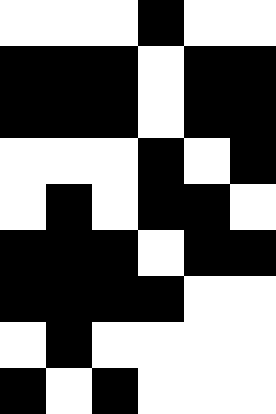[["white", "white", "white", "black", "white", "white"], ["black", "black", "black", "white", "black", "black"], ["black", "black", "black", "white", "black", "black"], ["white", "white", "white", "black", "white", "black"], ["white", "black", "white", "black", "black", "white"], ["black", "black", "black", "white", "black", "black"], ["black", "black", "black", "black", "white", "white"], ["white", "black", "white", "white", "white", "white"], ["black", "white", "black", "white", "white", "white"]]